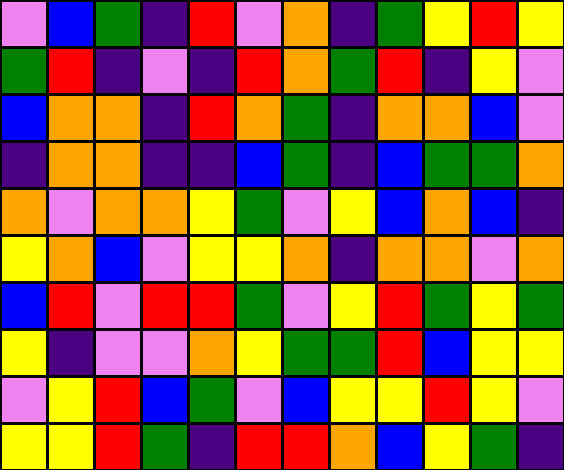[["violet", "blue", "green", "indigo", "red", "violet", "orange", "indigo", "green", "yellow", "red", "yellow"], ["green", "red", "indigo", "violet", "indigo", "red", "orange", "green", "red", "indigo", "yellow", "violet"], ["blue", "orange", "orange", "indigo", "red", "orange", "green", "indigo", "orange", "orange", "blue", "violet"], ["indigo", "orange", "orange", "indigo", "indigo", "blue", "green", "indigo", "blue", "green", "green", "orange"], ["orange", "violet", "orange", "orange", "yellow", "green", "violet", "yellow", "blue", "orange", "blue", "indigo"], ["yellow", "orange", "blue", "violet", "yellow", "yellow", "orange", "indigo", "orange", "orange", "violet", "orange"], ["blue", "red", "violet", "red", "red", "green", "violet", "yellow", "red", "green", "yellow", "green"], ["yellow", "indigo", "violet", "violet", "orange", "yellow", "green", "green", "red", "blue", "yellow", "yellow"], ["violet", "yellow", "red", "blue", "green", "violet", "blue", "yellow", "yellow", "red", "yellow", "violet"], ["yellow", "yellow", "red", "green", "indigo", "red", "red", "orange", "blue", "yellow", "green", "indigo"]]